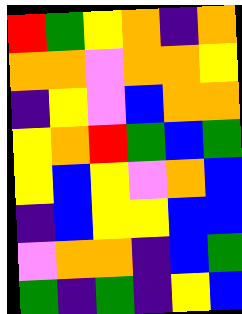[["red", "green", "yellow", "orange", "indigo", "orange"], ["orange", "orange", "violet", "orange", "orange", "yellow"], ["indigo", "yellow", "violet", "blue", "orange", "orange"], ["yellow", "orange", "red", "green", "blue", "green"], ["yellow", "blue", "yellow", "violet", "orange", "blue"], ["indigo", "blue", "yellow", "yellow", "blue", "blue"], ["violet", "orange", "orange", "indigo", "blue", "green"], ["green", "indigo", "green", "indigo", "yellow", "blue"]]